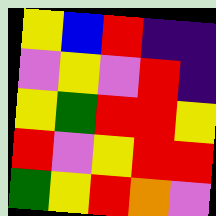[["yellow", "blue", "red", "indigo", "indigo"], ["violet", "yellow", "violet", "red", "indigo"], ["yellow", "green", "red", "red", "yellow"], ["red", "violet", "yellow", "red", "red"], ["green", "yellow", "red", "orange", "violet"]]